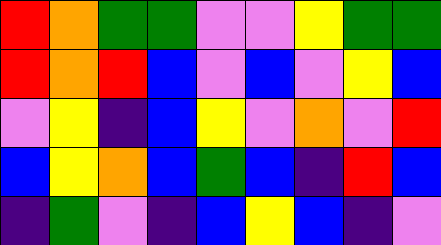[["red", "orange", "green", "green", "violet", "violet", "yellow", "green", "green"], ["red", "orange", "red", "blue", "violet", "blue", "violet", "yellow", "blue"], ["violet", "yellow", "indigo", "blue", "yellow", "violet", "orange", "violet", "red"], ["blue", "yellow", "orange", "blue", "green", "blue", "indigo", "red", "blue"], ["indigo", "green", "violet", "indigo", "blue", "yellow", "blue", "indigo", "violet"]]